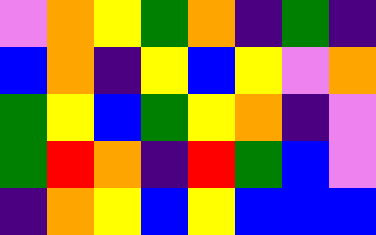[["violet", "orange", "yellow", "green", "orange", "indigo", "green", "indigo"], ["blue", "orange", "indigo", "yellow", "blue", "yellow", "violet", "orange"], ["green", "yellow", "blue", "green", "yellow", "orange", "indigo", "violet"], ["green", "red", "orange", "indigo", "red", "green", "blue", "violet"], ["indigo", "orange", "yellow", "blue", "yellow", "blue", "blue", "blue"]]